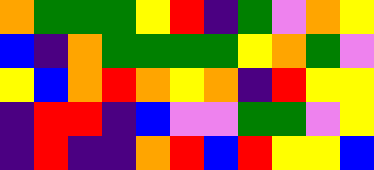[["orange", "green", "green", "green", "yellow", "red", "indigo", "green", "violet", "orange", "yellow"], ["blue", "indigo", "orange", "green", "green", "green", "green", "yellow", "orange", "green", "violet"], ["yellow", "blue", "orange", "red", "orange", "yellow", "orange", "indigo", "red", "yellow", "yellow"], ["indigo", "red", "red", "indigo", "blue", "violet", "violet", "green", "green", "violet", "yellow"], ["indigo", "red", "indigo", "indigo", "orange", "red", "blue", "red", "yellow", "yellow", "blue"]]